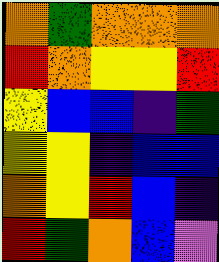[["orange", "green", "orange", "orange", "orange"], ["red", "orange", "yellow", "yellow", "red"], ["yellow", "blue", "blue", "indigo", "green"], ["yellow", "yellow", "indigo", "blue", "blue"], ["orange", "yellow", "red", "blue", "indigo"], ["red", "green", "orange", "blue", "violet"]]